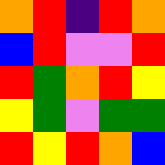[["orange", "red", "indigo", "red", "orange"], ["blue", "red", "violet", "violet", "red"], ["red", "green", "orange", "red", "yellow"], ["yellow", "green", "violet", "green", "green"], ["red", "yellow", "red", "orange", "blue"]]